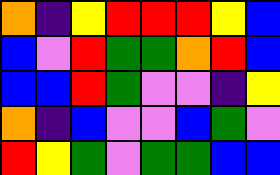[["orange", "indigo", "yellow", "red", "red", "red", "yellow", "blue"], ["blue", "violet", "red", "green", "green", "orange", "red", "blue"], ["blue", "blue", "red", "green", "violet", "violet", "indigo", "yellow"], ["orange", "indigo", "blue", "violet", "violet", "blue", "green", "violet"], ["red", "yellow", "green", "violet", "green", "green", "blue", "blue"]]